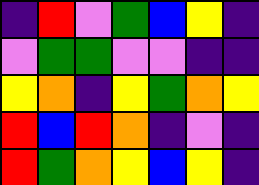[["indigo", "red", "violet", "green", "blue", "yellow", "indigo"], ["violet", "green", "green", "violet", "violet", "indigo", "indigo"], ["yellow", "orange", "indigo", "yellow", "green", "orange", "yellow"], ["red", "blue", "red", "orange", "indigo", "violet", "indigo"], ["red", "green", "orange", "yellow", "blue", "yellow", "indigo"]]